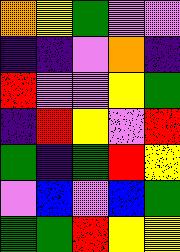[["orange", "yellow", "green", "violet", "violet"], ["indigo", "indigo", "violet", "orange", "indigo"], ["red", "violet", "violet", "yellow", "green"], ["indigo", "red", "yellow", "violet", "red"], ["green", "indigo", "green", "red", "yellow"], ["violet", "blue", "violet", "blue", "green"], ["green", "green", "red", "yellow", "yellow"]]